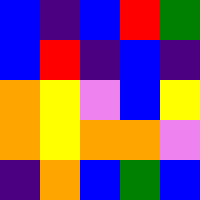[["blue", "indigo", "blue", "red", "green"], ["blue", "red", "indigo", "blue", "indigo"], ["orange", "yellow", "violet", "blue", "yellow"], ["orange", "yellow", "orange", "orange", "violet"], ["indigo", "orange", "blue", "green", "blue"]]